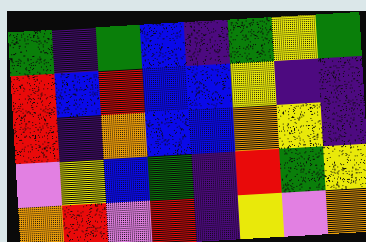[["green", "indigo", "green", "blue", "indigo", "green", "yellow", "green"], ["red", "blue", "red", "blue", "blue", "yellow", "indigo", "indigo"], ["red", "indigo", "orange", "blue", "blue", "orange", "yellow", "indigo"], ["violet", "yellow", "blue", "green", "indigo", "red", "green", "yellow"], ["orange", "red", "violet", "red", "indigo", "yellow", "violet", "orange"]]